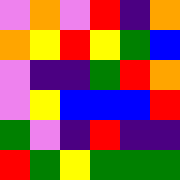[["violet", "orange", "violet", "red", "indigo", "orange"], ["orange", "yellow", "red", "yellow", "green", "blue"], ["violet", "indigo", "indigo", "green", "red", "orange"], ["violet", "yellow", "blue", "blue", "blue", "red"], ["green", "violet", "indigo", "red", "indigo", "indigo"], ["red", "green", "yellow", "green", "green", "green"]]